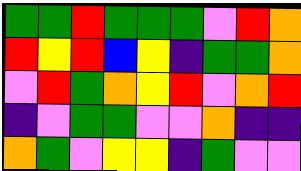[["green", "green", "red", "green", "green", "green", "violet", "red", "orange"], ["red", "yellow", "red", "blue", "yellow", "indigo", "green", "green", "orange"], ["violet", "red", "green", "orange", "yellow", "red", "violet", "orange", "red"], ["indigo", "violet", "green", "green", "violet", "violet", "orange", "indigo", "indigo"], ["orange", "green", "violet", "yellow", "yellow", "indigo", "green", "violet", "violet"]]